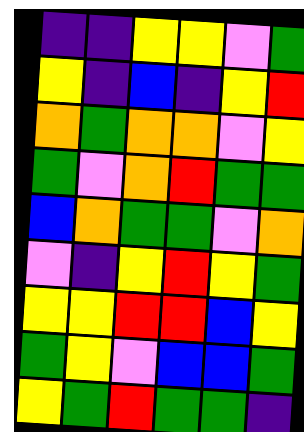[["indigo", "indigo", "yellow", "yellow", "violet", "green"], ["yellow", "indigo", "blue", "indigo", "yellow", "red"], ["orange", "green", "orange", "orange", "violet", "yellow"], ["green", "violet", "orange", "red", "green", "green"], ["blue", "orange", "green", "green", "violet", "orange"], ["violet", "indigo", "yellow", "red", "yellow", "green"], ["yellow", "yellow", "red", "red", "blue", "yellow"], ["green", "yellow", "violet", "blue", "blue", "green"], ["yellow", "green", "red", "green", "green", "indigo"]]